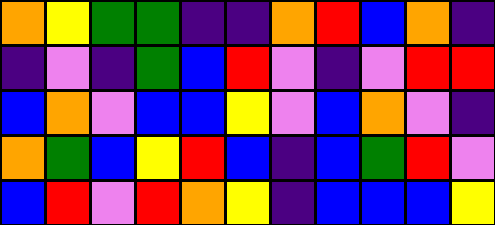[["orange", "yellow", "green", "green", "indigo", "indigo", "orange", "red", "blue", "orange", "indigo"], ["indigo", "violet", "indigo", "green", "blue", "red", "violet", "indigo", "violet", "red", "red"], ["blue", "orange", "violet", "blue", "blue", "yellow", "violet", "blue", "orange", "violet", "indigo"], ["orange", "green", "blue", "yellow", "red", "blue", "indigo", "blue", "green", "red", "violet"], ["blue", "red", "violet", "red", "orange", "yellow", "indigo", "blue", "blue", "blue", "yellow"]]